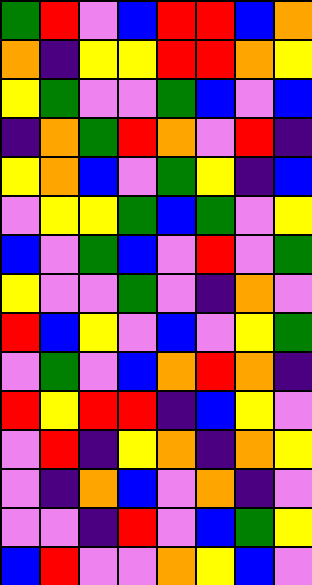[["green", "red", "violet", "blue", "red", "red", "blue", "orange"], ["orange", "indigo", "yellow", "yellow", "red", "red", "orange", "yellow"], ["yellow", "green", "violet", "violet", "green", "blue", "violet", "blue"], ["indigo", "orange", "green", "red", "orange", "violet", "red", "indigo"], ["yellow", "orange", "blue", "violet", "green", "yellow", "indigo", "blue"], ["violet", "yellow", "yellow", "green", "blue", "green", "violet", "yellow"], ["blue", "violet", "green", "blue", "violet", "red", "violet", "green"], ["yellow", "violet", "violet", "green", "violet", "indigo", "orange", "violet"], ["red", "blue", "yellow", "violet", "blue", "violet", "yellow", "green"], ["violet", "green", "violet", "blue", "orange", "red", "orange", "indigo"], ["red", "yellow", "red", "red", "indigo", "blue", "yellow", "violet"], ["violet", "red", "indigo", "yellow", "orange", "indigo", "orange", "yellow"], ["violet", "indigo", "orange", "blue", "violet", "orange", "indigo", "violet"], ["violet", "violet", "indigo", "red", "violet", "blue", "green", "yellow"], ["blue", "red", "violet", "violet", "orange", "yellow", "blue", "violet"]]